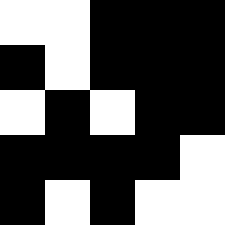[["white", "white", "black", "black", "black"], ["black", "white", "black", "black", "black"], ["white", "black", "white", "black", "black"], ["black", "black", "black", "black", "white"], ["black", "white", "black", "white", "white"]]